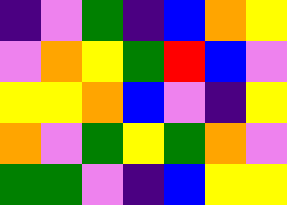[["indigo", "violet", "green", "indigo", "blue", "orange", "yellow"], ["violet", "orange", "yellow", "green", "red", "blue", "violet"], ["yellow", "yellow", "orange", "blue", "violet", "indigo", "yellow"], ["orange", "violet", "green", "yellow", "green", "orange", "violet"], ["green", "green", "violet", "indigo", "blue", "yellow", "yellow"]]